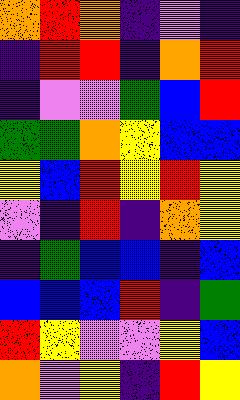[["orange", "red", "orange", "indigo", "violet", "indigo"], ["indigo", "red", "red", "indigo", "orange", "red"], ["indigo", "violet", "violet", "green", "blue", "red"], ["green", "green", "orange", "yellow", "blue", "blue"], ["yellow", "blue", "red", "yellow", "red", "yellow"], ["violet", "indigo", "red", "indigo", "orange", "yellow"], ["indigo", "green", "blue", "blue", "indigo", "blue"], ["blue", "blue", "blue", "red", "indigo", "green"], ["red", "yellow", "violet", "violet", "yellow", "blue"], ["orange", "violet", "yellow", "indigo", "red", "yellow"]]